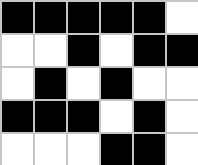[["black", "black", "black", "black", "black", "white"], ["white", "white", "black", "white", "black", "black"], ["white", "black", "white", "black", "white", "white"], ["black", "black", "black", "white", "black", "white"], ["white", "white", "white", "black", "black", "white"]]